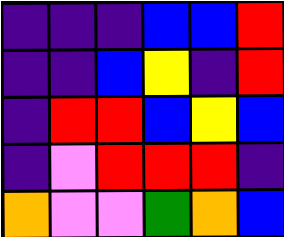[["indigo", "indigo", "indigo", "blue", "blue", "red"], ["indigo", "indigo", "blue", "yellow", "indigo", "red"], ["indigo", "red", "red", "blue", "yellow", "blue"], ["indigo", "violet", "red", "red", "red", "indigo"], ["orange", "violet", "violet", "green", "orange", "blue"]]